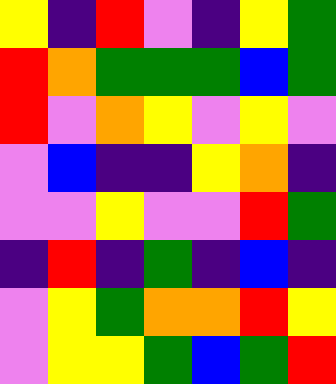[["yellow", "indigo", "red", "violet", "indigo", "yellow", "green"], ["red", "orange", "green", "green", "green", "blue", "green"], ["red", "violet", "orange", "yellow", "violet", "yellow", "violet"], ["violet", "blue", "indigo", "indigo", "yellow", "orange", "indigo"], ["violet", "violet", "yellow", "violet", "violet", "red", "green"], ["indigo", "red", "indigo", "green", "indigo", "blue", "indigo"], ["violet", "yellow", "green", "orange", "orange", "red", "yellow"], ["violet", "yellow", "yellow", "green", "blue", "green", "red"]]